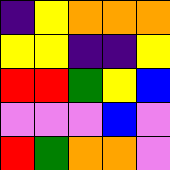[["indigo", "yellow", "orange", "orange", "orange"], ["yellow", "yellow", "indigo", "indigo", "yellow"], ["red", "red", "green", "yellow", "blue"], ["violet", "violet", "violet", "blue", "violet"], ["red", "green", "orange", "orange", "violet"]]